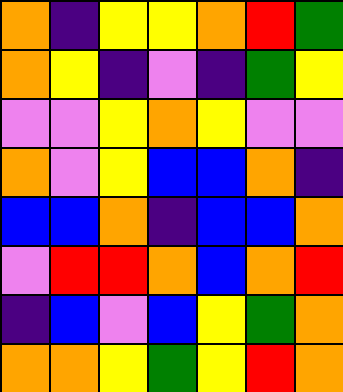[["orange", "indigo", "yellow", "yellow", "orange", "red", "green"], ["orange", "yellow", "indigo", "violet", "indigo", "green", "yellow"], ["violet", "violet", "yellow", "orange", "yellow", "violet", "violet"], ["orange", "violet", "yellow", "blue", "blue", "orange", "indigo"], ["blue", "blue", "orange", "indigo", "blue", "blue", "orange"], ["violet", "red", "red", "orange", "blue", "orange", "red"], ["indigo", "blue", "violet", "blue", "yellow", "green", "orange"], ["orange", "orange", "yellow", "green", "yellow", "red", "orange"]]